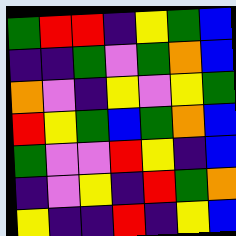[["green", "red", "red", "indigo", "yellow", "green", "blue"], ["indigo", "indigo", "green", "violet", "green", "orange", "blue"], ["orange", "violet", "indigo", "yellow", "violet", "yellow", "green"], ["red", "yellow", "green", "blue", "green", "orange", "blue"], ["green", "violet", "violet", "red", "yellow", "indigo", "blue"], ["indigo", "violet", "yellow", "indigo", "red", "green", "orange"], ["yellow", "indigo", "indigo", "red", "indigo", "yellow", "blue"]]